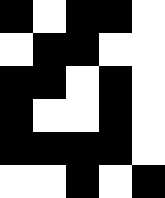[["black", "white", "black", "black", "white"], ["white", "black", "black", "white", "white"], ["black", "black", "white", "black", "white"], ["black", "white", "white", "black", "white"], ["black", "black", "black", "black", "white"], ["white", "white", "black", "white", "black"]]